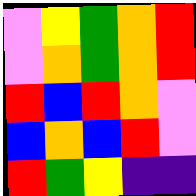[["violet", "yellow", "green", "orange", "red"], ["violet", "orange", "green", "orange", "red"], ["red", "blue", "red", "orange", "violet"], ["blue", "orange", "blue", "red", "violet"], ["red", "green", "yellow", "indigo", "indigo"]]